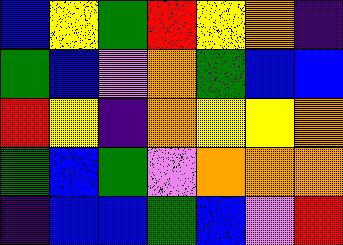[["blue", "yellow", "green", "red", "yellow", "orange", "indigo"], ["green", "blue", "violet", "orange", "green", "blue", "blue"], ["red", "yellow", "indigo", "orange", "yellow", "yellow", "orange"], ["green", "blue", "green", "violet", "orange", "orange", "orange"], ["indigo", "blue", "blue", "green", "blue", "violet", "red"]]